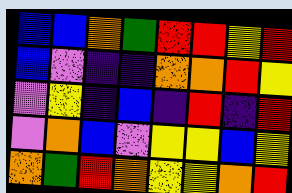[["blue", "blue", "orange", "green", "red", "red", "yellow", "red"], ["blue", "violet", "indigo", "indigo", "orange", "orange", "red", "yellow"], ["violet", "yellow", "indigo", "blue", "indigo", "red", "indigo", "red"], ["violet", "orange", "blue", "violet", "yellow", "yellow", "blue", "yellow"], ["orange", "green", "red", "orange", "yellow", "yellow", "orange", "red"]]